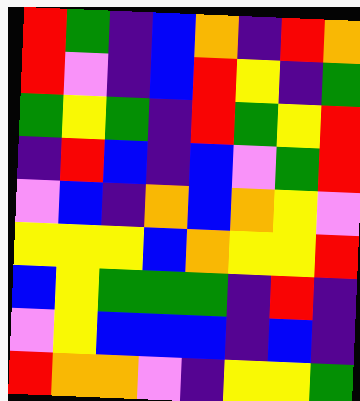[["red", "green", "indigo", "blue", "orange", "indigo", "red", "orange"], ["red", "violet", "indigo", "blue", "red", "yellow", "indigo", "green"], ["green", "yellow", "green", "indigo", "red", "green", "yellow", "red"], ["indigo", "red", "blue", "indigo", "blue", "violet", "green", "red"], ["violet", "blue", "indigo", "orange", "blue", "orange", "yellow", "violet"], ["yellow", "yellow", "yellow", "blue", "orange", "yellow", "yellow", "red"], ["blue", "yellow", "green", "green", "green", "indigo", "red", "indigo"], ["violet", "yellow", "blue", "blue", "blue", "indigo", "blue", "indigo"], ["red", "orange", "orange", "violet", "indigo", "yellow", "yellow", "green"]]